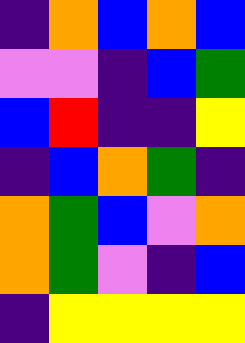[["indigo", "orange", "blue", "orange", "blue"], ["violet", "violet", "indigo", "blue", "green"], ["blue", "red", "indigo", "indigo", "yellow"], ["indigo", "blue", "orange", "green", "indigo"], ["orange", "green", "blue", "violet", "orange"], ["orange", "green", "violet", "indigo", "blue"], ["indigo", "yellow", "yellow", "yellow", "yellow"]]